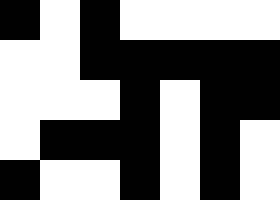[["black", "white", "black", "white", "white", "white", "white"], ["white", "white", "black", "black", "black", "black", "black"], ["white", "white", "white", "black", "white", "black", "black"], ["white", "black", "black", "black", "white", "black", "white"], ["black", "white", "white", "black", "white", "black", "white"]]